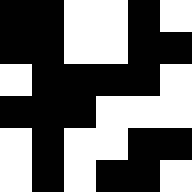[["black", "black", "white", "white", "black", "white"], ["black", "black", "white", "white", "black", "black"], ["white", "black", "black", "black", "black", "white"], ["black", "black", "black", "white", "white", "white"], ["white", "black", "white", "white", "black", "black"], ["white", "black", "white", "black", "black", "white"]]